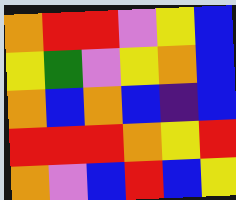[["orange", "red", "red", "violet", "yellow", "blue"], ["yellow", "green", "violet", "yellow", "orange", "blue"], ["orange", "blue", "orange", "blue", "indigo", "blue"], ["red", "red", "red", "orange", "yellow", "red"], ["orange", "violet", "blue", "red", "blue", "yellow"]]